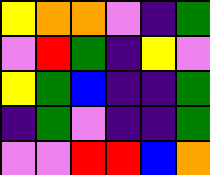[["yellow", "orange", "orange", "violet", "indigo", "green"], ["violet", "red", "green", "indigo", "yellow", "violet"], ["yellow", "green", "blue", "indigo", "indigo", "green"], ["indigo", "green", "violet", "indigo", "indigo", "green"], ["violet", "violet", "red", "red", "blue", "orange"]]